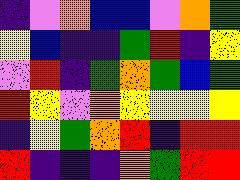[["indigo", "violet", "orange", "blue", "blue", "violet", "orange", "green"], ["yellow", "blue", "indigo", "indigo", "green", "red", "indigo", "yellow"], ["violet", "red", "indigo", "green", "orange", "green", "blue", "green"], ["red", "yellow", "violet", "orange", "yellow", "yellow", "yellow", "yellow"], ["indigo", "yellow", "green", "orange", "red", "indigo", "red", "red"], ["red", "indigo", "indigo", "indigo", "orange", "green", "red", "red"]]